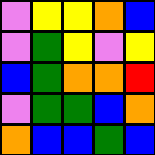[["violet", "yellow", "yellow", "orange", "blue"], ["violet", "green", "yellow", "violet", "yellow"], ["blue", "green", "orange", "orange", "red"], ["violet", "green", "green", "blue", "orange"], ["orange", "blue", "blue", "green", "blue"]]